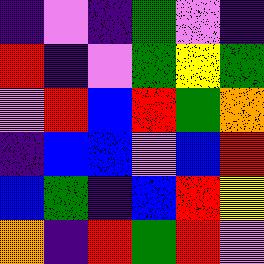[["indigo", "violet", "indigo", "green", "violet", "indigo"], ["red", "indigo", "violet", "green", "yellow", "green"], ["violet", "red", "blue", "red", "green", "orange"], ["indigo", "blue", "blue", "violet", "blue", "red"], ["blue", "green", "indigo", "blue", "red", "yellow"], ["orange", "indigo", "red", "green", "red", "violet"]]